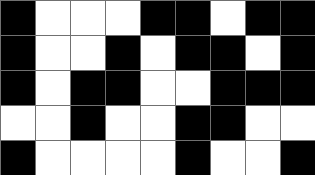[["black", "white", "white", "white", "black", "black", "white", "black", "black"], ["black", "white", "white", "black", "white", "black", "black", "white", "black"], ["black", "white", "black", "black", "white", "white", "black", "black", "black"], ["white", "white", "black", "white", "white", "black", "black", "white", "white"], ["black", "white", "white", "white", "white", "black", "white", "white", "black"]]